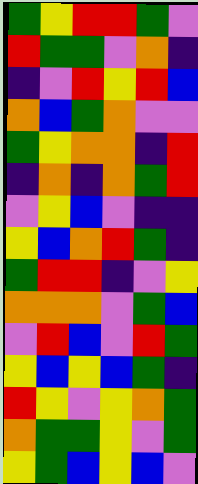[["green", "yellow", "red", "red", "green", "violet"], ["red", "green", "green", "violet", "orange", "indigo"], ["indigo", "violet", "red", "yellow", "red", "blue"], ["orange", "blue", "green", "orange", "violet", "violet"], ["green", "yellow", "orange", "orange", "indigo", "red"], ["indigo", "orange", "indigo", "orange", "green", "red"], ["violet", "yellow", "blue", "violet", "indigo", "indigo"], ["yellow", "blue", "orange", "red", "green", "indigo"], ["green", "red", "red", "indigo", "violet", "yellow"], ["orange", "orange", "orange", "violet", "green", "blue"], ["violet", "red", "blue", "violet", "red", "green"], ["yellow", "blue", "yellow", "blue", "green", "indigo"], ["red", "yellow", "violet", "yellow", "orange", "green"], ["orange", "green", "green", "yellow", "violet", "green"], ["yellow", "green", "blue", "yellow", "blue", "violet"]]